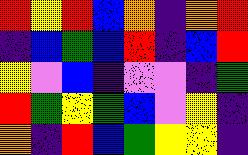[["red", "yellow", "red", "blue", "orange", "indigo", "orange", "red"], ["indigo", "blue", "green", "blue", "red", "indigo", "blue", "red"], ["yellow", "violet", "blue", "indigo", "violet", "violet", "indigo", "green"], ["red", "green", "yellow", "green", "blue", "violet", "yellow", "indigo"], ["orange", "indigo", "red", "blue", "green", "yellow", "yellow", "indigo"]]